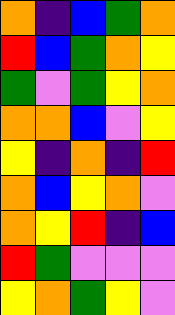[["orange", "indigo", "blue", "green", "orange"], ["red", "blue", "green", "orange", "yellow"], ["green", "violet", "green", "yellow", "orange"], ["orange", "orange", "blue", "violet", "yellow"], ["yellow", "indigo", "orange", "indigo", "red"], ["orange", "blue", "yellow", "orange", "violet"], ["orange", "yellow", "red", "indigo", "blue"], ["red", "green", "violet", "violet", "violet"], ["yellow", "orange", "green", "yellow", "violet"]]